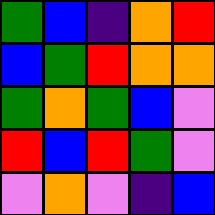[["green", "blue", "indigo", "orange", "red"], ["blue", "green", "red", "orange", "orange"], ["green", "orange", "green", "blue", "violet"], ["red", "blue", "red", "green", "violet"], ["violet", "orange", "violet", "indigo", "blue"]]